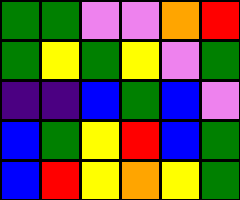[["green", "green", "violet", "violet", "orange", "red"], ["green", "yellow", "green", "yellow", "violet", "green"], ["indigo", "indigo", "blue", "green", "blue", "violet"], ["blue", "green", "yellow", "red", "blue", "green"], ["blue", "red", "yellow", "orange", "yellow", "green"]]